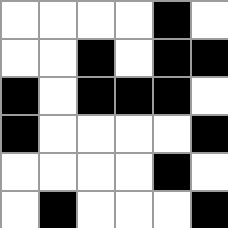[["white", "white", "white", "white", "black", "white"], ["white", "white", "black", "white", "black", "black"], ["black", "white", "black", "black", "black", "white"], ["black", "white", "white", "white", "white", "black"], ["white", "white", "white", "white", "black", "white"], ["white", "black", "white", "white", "white", "black"]]